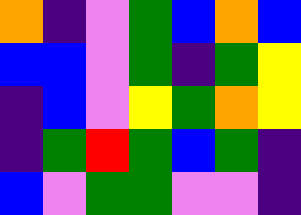[["orange", "indigo", "violet", "green", "blue", "orange", "blue"], ["blue", "blue", "violet", "green", "indigo", "green", "yellow"], ["indigo", "blue", "violet", "yellow", "green", "orange", "yellow"], ["indigo", "green", "red", "green", "blue", "green", "indigo"], ["blue", "violet", "green", "green", "violet", "violet", "indigo"]]